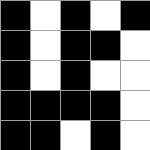[["black", "white", "black", "white", "black"], ["black", "white", "black", "black", "white"], ["black", "white", "black", "white", "white"], ["black", "black", "black", "black", "white"], ["black", "black", "white", "black", "white"]]